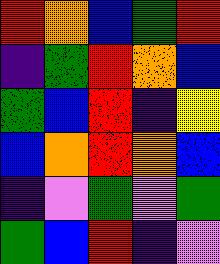[["red", "orange", "blue", "green", "red"], ["indigo", "green", "red", "orange", "blue"], ["green", "blue", "red", "indigo", "yellow"], ["blue", "orange", "red", "orange", "blue"], ["indigo", "violet", "green", "violet", "green"], ["green", "blue", "red", "indigo", "violet"]]